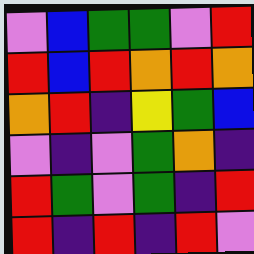[["violet", "blue", "green", "green", "violet", "red"], ["red", "blue", "red", "orange", "red", "orange"], ["orange", "red", "indigo", "yellow", "green", "blue"], ["violet", "indigo", "violet", "green", "orange", "indigo"], ["red", "green", "violet", "green", "indigo", "red"], ["red", "indigo", "red", "indigo", "red", "violet"]]